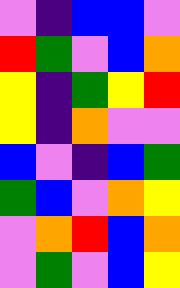[["violet", "indigo", "blue", "blue", "violet"], ["red", "green", "violet", "blue", "orange"], ["yellow", "indigo", "green", "yellow", "red"], ["yellow", "indigo", "orange", "violet", "violet"], ["blue", "violet", "indigo", "blue", "green"], ["green", "blue", "violet", "orange", "yellow"], ["violet", "orange", "red", "blue", "orange"], ["violet", "green", "violet", "blue", "yellow"]]